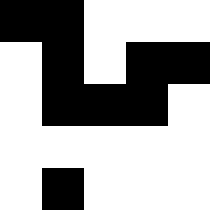[["black", "black", "white", "white", "white"], ["white", "black", "white", "black", "black"], ["white", "black", "black", "black", "white"], ["white", "white", "white", "white", "white"], ["white", "black", "white", "white", "white"]]